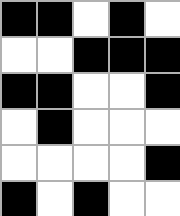[["black", "black", "white", "black", "white"], ["white", "white", "black", "black", "black"], ["black", "black", "white", "white", "black"], ["white", "black", "white", "white", "white"], ["white", "white", "white", "white", "black"], ["black", "white", "black", "white", "white"]]